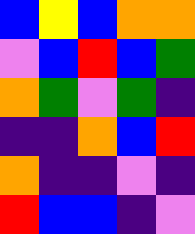[["blue", "yellow", "blue", "orange", "orange"], ["violet", "blue", "red", "blue", "green"], ["orange", "green", "violet", "green", "indigo"], ["indigo", "indigo", "orange", "blue", "red"], ["orange", "indigo", "indigo", "violet", "indigo"], ["red", "blue", "blue", "indigo", "violet"]]